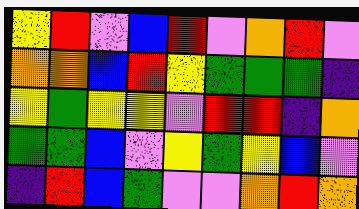[["yellow", "red", "violet", "blue", "red", "violet", "orange", "red", "violet"], ["orange", "orange", "blue", "red", "yellow", "green", "green", "green", "indigo"], ["yellow", "green", "yellow", "yellow", "violet", "red", "red", "indigo", "orange"], ["green", "green", "blue", "violet", "yellow", "green", "yellow", "blue", "violet"], ["indigo", "red", "blue", "green", "violet", "violet", "orange", "red", "orange"]]